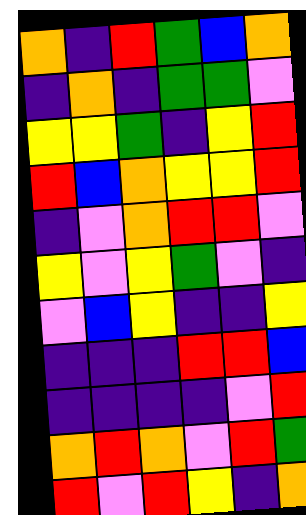[["orange", "indigo", "red", "green", "blue", "orange"], ["indigo", "orange", "indigo", "green", "green", "violet"], ["yellow", "yellow", "green", "indigo", "yellow", "red"], ["red", "blue", "orange", "yellow", "yellow", "red"], ["indigo", "violet", "orange", "red", "red", "violet"], ["yellow", "violet", "yellow", "green", "violet", "indigo"], ["violet", "blue", "yellow", "indigo", "indigo", "yellow"], ["indigo", "indigo", "indigo", "red", "red", "blue"], ["indigo", "indigo", "indigo", "indigo", "violet", "red"], ["orange", "red", "orange", "violet", "red", "green"], ["red", "violet", "red", "yellow", "indigo", "orange"]]